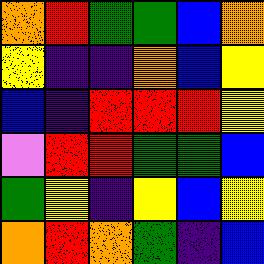[["orange", "red", "green", "green", "blue", "orange"], ["yellow", "indigo", "indigo", "orange", "blue", "yellow"], ["blue", "indigo", "red", "red", "red", "yellow"], ["violet", "red", "red", "green", "green", "blue"], ["green", "yellow", "indigo", "yellow", "blue", "yellow"], ["orange", "red", "orange", "green", "indigo", "blue"]]